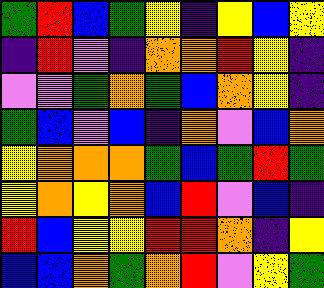[["green", "red", "blue", "green", "yellow", "indigo", "yellow", "blue", "yellow"], ["indigo", "red", "violet", "indigo", "orange", "orange", "red", "yellow", "indigo"], ["violet", "violet", "green", "orange", "green", "blue", "orange", "yellow", "indigo"], ["green", "blue", "violet", "blue", "indigo", "orange", "violet", "blue", "orange"], ["yellow", "orange", "orange", "orange", "green", "blue", "green", "red", "green"], ["yellow", "orange", "yellow", "orange", "blue", "red", "violet", "blue", "indigo"], ["red", "blue", "yellow", "yellow", "red", "red", "orange", "indigo", "yellow"], ["blue", "blue", "orange", "green", "orange", "red", "violet", "yellow", "green"]]